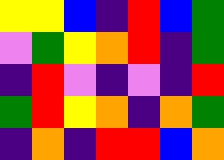[["yellow", "yellow", "blue", "indigo", "red", "blue", "green"], ["violet", "green", "yellow", "orange", "red", "indigo", "green"], ["indigo", "red", "violet", "indigo", "violet", "indigo", "red"], ["green", "red", "yellow", "orange", "indigo", "orange", "green"], ["indigo", "orange", "indigo", "red", "red", "blue", "orange"]]